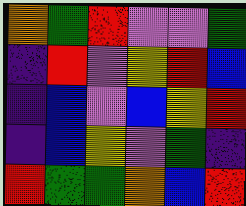[["orange", "green", "red", "violet", "violet", "green"], ["indigo", "red", "violet", "yellow", "red", "blue"], ["indigo", "blue", "violet", "blue", "yellow", "red"], ["indigo", "blue", "yellow", "violet", "green", "indigo"], ["red", "green", "green", "orange", "blue", "red"]]